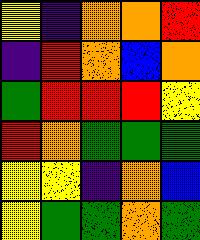[["yellow", "indigo", "orange", "orange", "red"], ["indigo", "red", "orange", "blue", "orange"], ["green", "red", "red", "red", "yellow"], ["red", "orange", "green", "green", "green"], ["yellow", "yellow", "indigo", "orange", "blue"], ["yellow", "green", "green", "orange", "green"]]